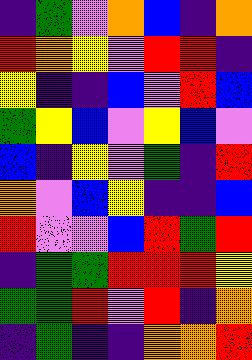[["indigo", "green", "violet", "orange", "blue", "indigo", "orange"], ["red", "orange", "yellow", "violet", "red", "red", "indigo"], ["yellow", "indigo", "indigo", "blue", "violet", "red", "blue"], ["green", "yellow", "blue", "violet", "yellow", "blue", "violet"], ["blue", "indigo", "yellow", "violet", "green", "indigo", "red"], ["orange", "violet", "blue", "yellow", "indigo", "indigo", "blue"], ["red", "violet", "violet", "blue", "red", "green", "red"], ["indigo", "green", "green", "red", "red", "red", "yellow"], ["green", "green", "red", "violet", "red", "indigo", "orange"], ["indigo", "green", "indigo", "indigo", "orange", "orange", "red"]]